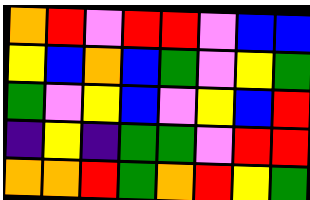[["orange", "red", "violet", "red", "red", "violet", "blue", "blue"], ["yellow", "blue", "orange", "blue", "green", "violet", "yellow", "green"], ["green", "violet", "yellow", "blue", "violet", "yellow", "blue", "red"], ["indigo", "yellow", "indigo", "green", "green", "violet", "red", "red"], ["orange", "orange", "red", "green", "orange", "red", "yellow", "green"]]